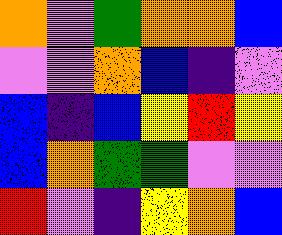[["orange", "violet", "green", "orange", "orange", "blue"], ["violet", "violet", "orange", "blue", "indigo", "violet"], ["blue", "indigo", "blue", "yellow", "red", "yellow"], ["blue", "orange", "green", "green", "violet", "violet"], ["red", "violet", "indigo", "yellow", "orange", "blue"]]